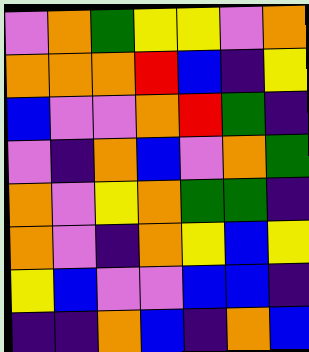[["violet", "orange", "green", "yellow", "yellow", "violet", "orange"], ["orange", "orange", "orange", "red", "blue", "indigo", "yellow"], ["blue", "violet", "violet", "orange", "red", "green", "indigo"], ["violet", "indigo", "orange", "blue", "violet", "orange", "green"], ["orange", "violet", "yellow", "orange", "green", "green", "indigo"], ["orange", "violet", "indigo", "orange", "yellow", "blue", "yellow"], ["yellow", "blue", "violet", "violet", "blue", "blue", "indigo"], ["indigo", "indigo", "orange", "blue", "indigo", "orange", "blue"]]